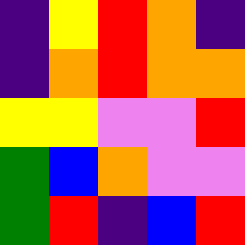[["indigo", "yellow", "red", "orange", "indigo"], ["indigo", "orange", "red", "orange", "orange"], ["yellow", "yellow", "violet", "violet", "red"], ["green", "blue", "orange", "violet", "violet"], ["green", "red", "indigo", "blue", "red"]]